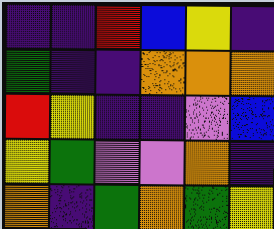[["indigo", "indigo", "red", "blue", "yellow", "indigo"], ["green", "indigo", "indigo", "orange", "orange", "orange"], ["red", "yellow", "indigo", "indigo", "violet", "blue"], ["yellow", "green", "violet", "violet", "orange", "indigo"], ["orange", "indigo", "green", "orange", "green", "yellow"]]